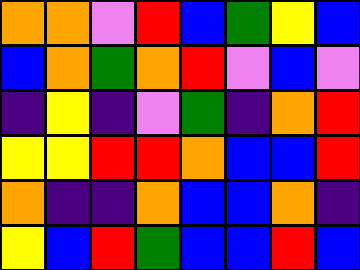[["orange", "orange", "violet", "red", "blue", "green", "yellow", "blue"], ["blue", "orange", "green", "orange", "red", "violet", "blue", "violet"], ["indigo", "yellow", "indigo", "violet", "green", "indigo", "orange", "red"], ["yellow", "yellow", "red", "red", "orange", "blue", "blue", "red"], ["orange", "indigo", "indigo", "orange", "blue", "blue", "orange", "indigo"], ["yellow", "blue", "red", "green", "blue", "blue", "red", "blue"]]